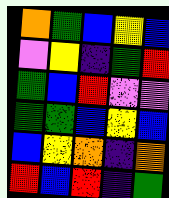[["orange", "green", "blue", "yellow", "blue"], ["violet", "yellow", "indigo", "green", "red"], ["green", "blue", "red", "violet", "violet"], ["green", "green", "blue", "yellow", "blue"], ["blue", "yellow", "orange", "indigo", "orange"], ["red", "blue", "red", "indigo", "green"]]